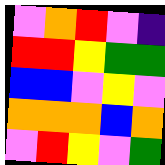[["violet", "orange", "red", "violet", "indigo"], ["red", "red", "yellow", "green", "green"], ["blue", "blue", "violet", "yellow", "violet"], ["orange", "orange", "orange", "blue", "orange"], ["violet", "red", "yellow", "violet", "green"]]